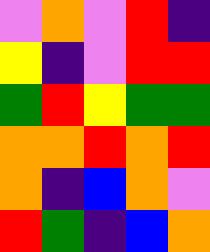[["violet", "orange", "violet", "red", "indigo"], ["yellow", "indigo", "violet", "red", "red"], ["green", "red", "yellow", "green", "green"], ["orange", "orange", "red", "orange", "red"], ["orange", "indigo", "blue", "orange", "violet"], ["red", "green", "indigo", "blue", "orange"]]